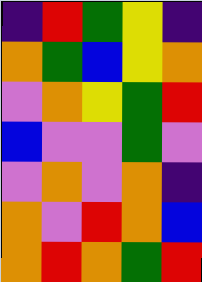[["indigo", "red", "green", "yellow", "indigo"], ["orange", "green", "blue", "yellow", "orange"], ["violet", "orange", "yellow", "green", "red"], ["blue", "violet", "violet", "green", "violet"], ["violet", "orange", "violet", "orange", "indigo"], ["orange", "violet", "red", "orange", "blue"], ["orange", "red", "orange", "green", "red"]]